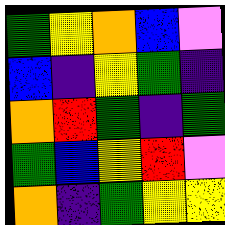[["green", "yellow", "orange", "blue", "violet"], ["blue", "indigo", "yellow", "green", "indigo"], ["orange", "red", "green", "indigo", "green"], ["green", "blue", "yellow", "red", "violet"], ["orange", "indigo", "green", "yellow", "yellow"]]